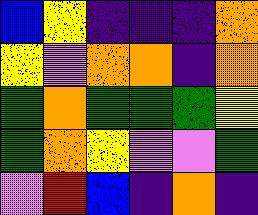[["blue", "yellow", "indigo", "indigo", "indigo", "orange"], ["yellow", "violet", "orange", "orange", "indigo", "orange"], ["green", "orange", "green", "green", "green", "yellow"], ["green", "orange", "yellow", "violet", "violet", "green"], ["violet", "red", "blue", "indigo", "orange", "indigo"]]